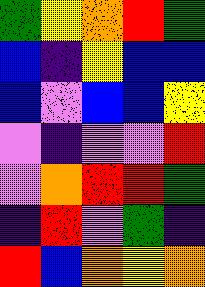[["green", "yellow", "orange", "red", "green"], ["blue", "indigo", "yellow", "blue", "blue"], ["blue", "violet", "blue", "blue", "yellow"], ["violet", "indigo", "violet", "violet", "red"], ["violet", "orange", "red", "red", "green"], ["indigo", "red", "violet", "green", "indigo"], ["red", "blue", "orange", "yellow", "orange"]]